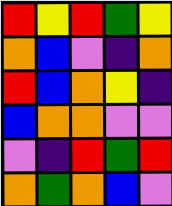[["red", "yellow", "red", "green", "yellow"], ["orange", "blue", "violet", "indigo", "orange"], ["red", "blue", "orange", "yellow", "indigo"], ["blue", "orange", "orange", "violet", "violet"], ["violet", "indigo", "red", "green", "red"], ["orange", "green", "orange", "blue", "violet"]]